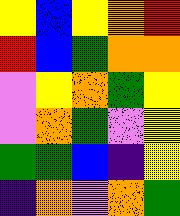[["yellow", "blue", "yellow", "orange", "red"], ["red", "blue", "green", "orange", "orange"], ["violet", "yellow", "orange", "green", "yellow"], ["violet", "orange", "green", "violet", "yellow"], ["green", "green", "blue", "indigo", "yellow"], ["indigo", "orange", "violet", "orange", "green"]]